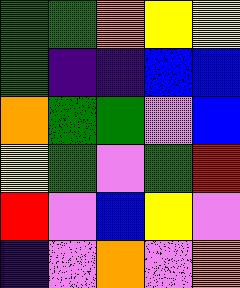[["green", "green", "orange", "yellow", "yellow"], ["green", "indigo", "indigo", "blue", "blue"], ["orange", "green", "green", "violet", "blue"], ["yellow", "green", "violet", "green", "red"], ["red", "violet", "blue", "yellow", "violet"], ["indigo", "violet", "orange", "violet", "orange"]]